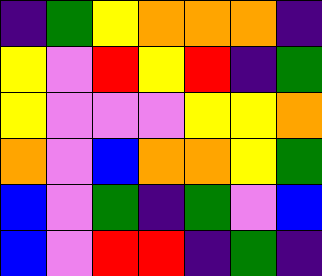[["indigo", "green", "yellow", "orange", "orange", "orange", "indigo"], ["yellow", "violet", "red", "yellow", "red", "indigo", "green"], ["yellow", "violet", "violet", "violet", "yellow", "yellow", "orange"], ["orange", "violet", "blue", "orange", "orange", "yellow", "green"], ["blue", "violet", "green", "indigo", "green", "violet", "blue"], ["blue", "violet", "red", "red", "indigo", "green", "indigo"]]